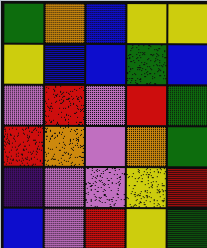[["green", "orange", "blue", "yellow", "yellow"], ["yellow", "blue", "blue", "green", "blue"], ["violet", "red", "violet", "red", "green"], ["red", "orange", "violet", "orange", "green"], ["indigo", "violet", "violet", "yellow", "red"], ["blue", "violet", "red", "yellow", "green"]]